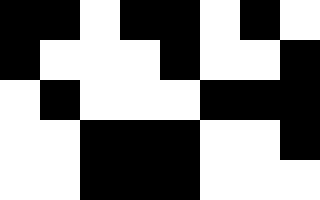[["black", "black", "white", "black", "black", "white", "black", "white"], ["black", "white", "white", "white", "black", "white", "white", "black"], ["white", "black", "white", "white", "white", "black", "black", "black"], ["white", "white", "black", "black", "black", "white", "white", "black"], ["white", "white", "black", "black", "black", "white", "white", "white"]]